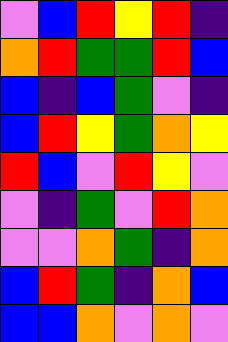[["violet", "blue", "red", "yellow", "red", "indigo"], ["orange", "red", "green", "green", "red", "blue"], ["blue", "indigo", "blue", "green", "violet", "indigo"], ["blue", "red", "yellow", "green", "orange", "yellow"], ["red", "blue", "violet", "red", "yellow", "violet"], ["violet", "indigo", "green", "violet", "red", "orange"], ["violet", "violet", "orange", "green", "indigo", "orange"], ["blue", "red", "green", "indigo", "orange", "blue"], ["blue", "blue", "orange", "violet", "orange", "violet"]]